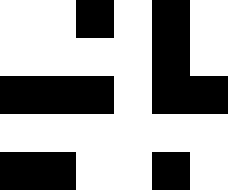[["white", "white", "black", "white", "black", "white"], ["white", "white", "white", "white", "black", "white"], ["black", "black", "black", "white", "black", "black"], ["white", "white", "white", "white", "white", "white"], ["black", "black", "white", "white", "black", "white"]]